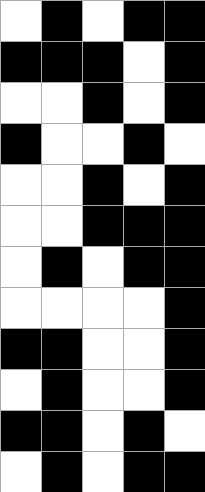[["white", "black", "white", "black", "black"], ["black", "black", "black", "white", "black"], ["white", "white", "black", "white", "black"], ["black", "white", "white", "black", "white"], ["white", "white", "black", "white", "black"], ["white", "white", "black", "black", "black"], ["white", "black", "white", "black", "black"], ["white", "white", "white", "white", "black"], ["black", "black", "white", "white", "black"], ["white", "black", "white", "white", "black"], ["black", "black", "white", "black", "white"], ["white", "black", "white", "black", "black"]]